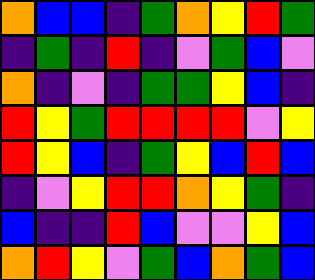[["orange", "blue", "blue", "indigo", "green", "orange", "yellow", "red", "green"], ["indigo", "green", "indigo", "red", "indigo", "violet", "green", "blue", "violet"], ["orange", "indigo", "violet", "indigo", "green", "green", "yellow", "blue", "indigo"], ["red", "yellow", "green", "red", "red", "red", "red", "violet", "yellow"], ["red", "yellow", "blue", "indigo", "green", "yellow", "blue", "red", "blue"], ["indigo", "violet", "yellow", "red", "red", "orange", "yellow", "green", "indigo"], ["blue", "indigo", "indigo", "red", "blue", "violet", "violet", "yellow", "blue"], ["orange", "red", "yellow", "violet", "green", "blue", "orange", "green", "blue"]]